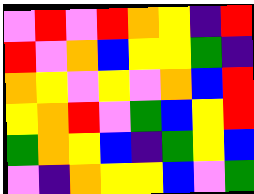[["violet", "red", "violet", "red", "orange", "yellow", "indigo", "red"], ["red", "violet", "orange", "blue", "yellow", "yellow", "green", "indigo"], ["orange", "yellow", "violet", "yellow", "violet", "orange", "blue", "red"], ["yellow", "orange", "red", "violet", "green", "blue", "yellow", "red"], ["green", "orange", "yellow", "blue", "indigo", "green", "yellow", "blue"], ["violet", "indigo", "orange", "yellow", "yellow", "blue", "violet", "green"]]